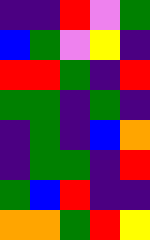[["indigo", "indigo", "red", "violet", "green"], ["blue", "green", "violet", "yellow", "indigo"], ["red", "red", "green", "indigo", "red"], ["green", "green", "indigo", "green", "indigo"], ["indigo", "green", "indigo", "blue", "orange"], ["indigo", "green", "green", "indigo", "red"], ["green", "blue", "red", "indigo", "indigo"], ["orange", "orange", "green", "red", "yellow"]]